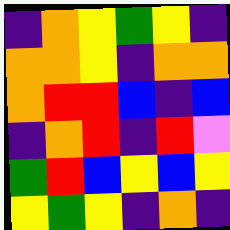[["indigo", "orange", "yellow", "green", "yellow", "indigo"], ["orange", "orange", "yellow", "indigo", "orange", "orange"], ["orange", "red", "red", "blue", "indigo", "blue"], ["indigo", "orange", "red", "indigo", "red", "violet"], ["green", "red", "blue", "yellow", "blue", "yellow"], ["yellow", "green", "yellow", "indigo", "orange", "indigo"]]